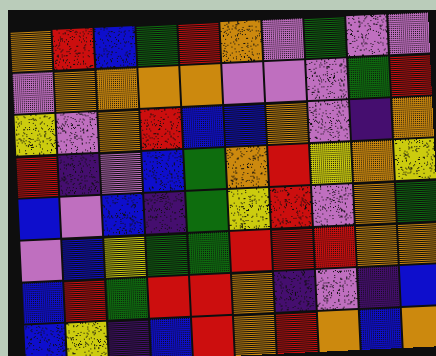[["orange", "red", "blue", "green", "red", "orange", "violet", "green", "violet", "violet"], ["violet", "orange", "orange", "orange", "orange", "violet", "violet", "violet", "green", "red"], ["yellow", "violet", "orange", "red", "blue", "blue", "orange", "violet", "indigo", "orange"], ["red", "indigo", "violet", "blue", "green", "orange", "red", "yellow", "orange", "yellow"], ["blue", "violet", "blue", "indigo", "green", "yellow", "red", "violet", "orange", "green"], ["violet", "blue", "yellow", "green", "green", "red", "red", "red", "orange", "orange"], ["blue", "red", "green", "red", "red", "orange", "indigo", "violet", "indigo", "blue"], ["blue", "yellow", "indigo", "blue", "red", "orange", "red", "orange", "blue", "orange"]]